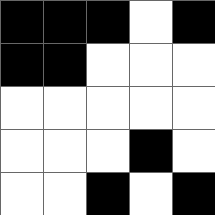[["black", "black", "black", "white", "black"], ["black", "black", "white", "white", "white"], ["white", "white", "white", "white", "white"], ["white", "white", "white", "black", "white"], ["white", "white", "black", "white", "black"]]